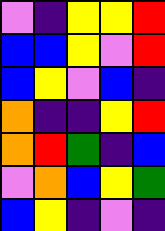[["violet", "indigo", "yellow", "yellow", "red"], ["blue", "blue", "yellow", "violet", "red"], ["blue", "yellow", "violet", "blue", "indigo"], ["orange", "indigo", "indigo", "yellow", "red"], ["orange", "red", "green", "indigo", "blue"], ["violet", "orange", "blue", "yellow", "green"], ["blue", "yellow", "indigo", "violet", "indigo"]]